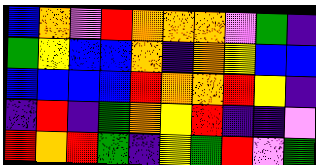[["blue", "orange", "violet", "red", "orange", "orange", "orange", "violet", "green", "indigo"], ["green", "yellow", "blue", "blue", "orange", "indigo", "orange", "yellow", "blue", "blue"], ["blue", "blue", "blue", "blue", "red", "orange", "orange", "red", "yellow", "indigo"], ["indigo", "red", "indigo", "green", "orange", "yellow", "red", "indigo", "indigo", "violet"], ["red", "orange", "red", "green", "indigo", "yellow", "green", "red", "violet", "green"]]